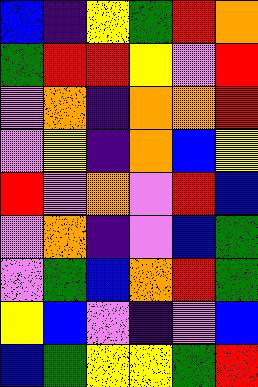[["blue", "indigo", "yellow", "green", "red", "orange"], ["green", "red", "red", "yellow", "violet", "red"], ["violet", "orange", "indigo", "orange", "orange", "red"], ["violet", "yellow", "indigo", "orange", "blue", "yellow"], ["red", "violet", "orange", "violet", "red", "blue"], ["violet", "orange", "indigo", "violet", "blue", "green"], ["violet", "green", "blue", "orange", "red", "green"], ["yellow", "blue", "violet", "indigo", "violet", "blue"], ["blue", "green", "yellow", "yellow", "green", "red"]]